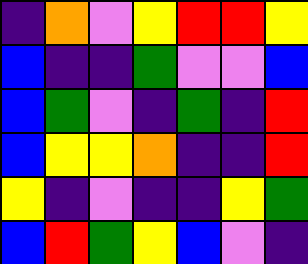[["indigo", "orange", "violet", "yellow", "red", "red", "yellow"], ["blue", "indigo", "indigo", "green", "violet", "violet", "blue"], ["blue", "green", "violet", "indigo", "green", "indigo", "red"], ["blue", "yellow", "yellow", "orange", "indigo", "indigo", "red"], ["yellow", "indigo", "violet", "indigo", "indigo", "yellow", "green"], ["blue", "red", "green", "yellow", "blue", "violet", "indigo"]]